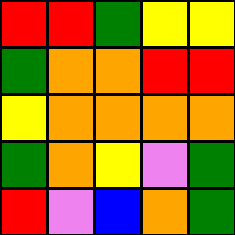[["red", "red", "green", "yellow", "yellow"], ["green", "orange", "orange", "red", "red"], ["yellow", "orange", "orange", "orange", "orange"], ["green", "orange", "yellow", "violet", "green"], ["red", "violet", "blue", "orange", "green"]]